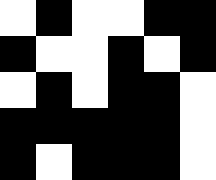[["white", "black", "white", "white", "black", "black"], ["black", "white", "white", "black", "white", "black"], ["white", "black", "white", "black", "black", "white"], ["black", "black", "black", "black", "black", "white"], ["black", "white", "black", "black", "black", "white"]]